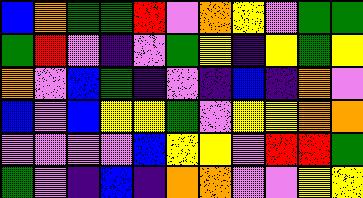[["blue", "orange", "green", "green", "red", "violet", "orange", "yellow", "violet", "green", "green"], ["green", "red", "violet", "indigo", "violet", "green", "yellow", "indigo", "yellow", "green", "yellow"], ["orange", "violet", "blue", "green", "indigo", "violet", "indigo", "blue", "indigo", "orange", "violet"], ["blue", "violet", "blue", "yellow", "yellow", "green", "violet", "yellow", "yellow", "orange", "orange"], ["violet", "violet", "violet", "violet", "blue", "yellow", "yellow", "violet", "red", "red", "green"], ["green", "violet", "indigo", "blue", "indigo", "orange", "orange", "violet", "violet", "yellow", "yellow"]]